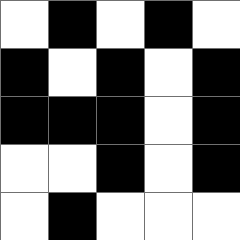[["white", "black", "white", "black", "white"], ["black", "white", "black", "white", "black"], ["black", "black", "black", "white", "black"], ["white", "white", "black", "white", "black"], ["white", "black", "white", "white", "white"]]